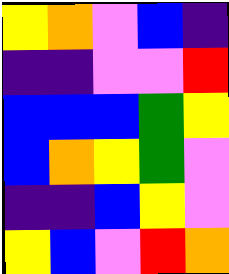[["yellow", "orange", "violet", "blue", "indigo"], ["indigo", "indigo", "violet", "violet", "red"], ["blue", "blue", "blue", "green", "yellow"], ["blue", "orange", "yellow", "green", "violet"], ["indigo", "indigo", "blue", "yellow", "violet"], ["yellow", "blue", "violet", "red", "orange"]]